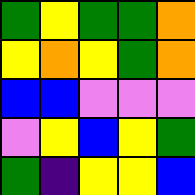[["green", "yellow", "green", "green", "orange"], ["yellow", "orange", "yellow", "green", "orange"], ["blue", "blue", "violet", "violet", "violet"], ["violet", "yellow", "blue", "yellow", "green"], ["green", "indigo", "yellow", "yellow", "blue"]]